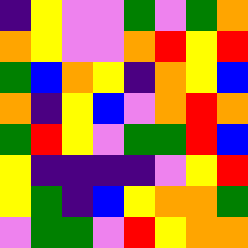[["indigo", "yellow", "violet", "violet", "green", "violet", "green", "orange"], ["orange", "yellow", "violet", "violet", "orange", "red", "yellow", "red"], ["green", "blue", "orange", "yellow", "indigo", "orange", "yellow", "blue"], ["orange", "indigo", "yellow", "blue", "violet", "orange", "red", "orange"], ["green", "red", "yellow", "violet", "green", "green", "red", "blue"], ["yellow", "indigo", "indigo", "indigo", "indigo", "violet", "yellow", "red"], ["yellow", "green", "indigo", "blue", "yellow", "orange", "orange", "green"], ["violet", "green", "green", "violet", "red", "yellow", "orange", "orange"]]